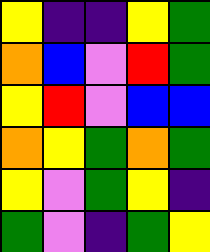[["yellow", "indigo", "indigo", "yellow", "green"], ["orange", "blue", "violet", "red", "green"], ["yellow", "red", "violet", "blue", "blue"], ["orange", "yellow", "green", "orange", "green"], ["yellow", "violet", "green", "yellow", "indigo"], ["green", "violet", "indigo", "green", "yellow"]]